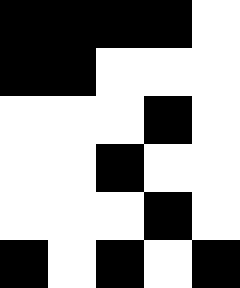[["black", "black", "black", "black", "white"], ["black", "black", "white", "white", "white"], ["white", "white", "white", "black", "white"], ["white", "white", "black", "white", "white"], ["white", "white", "white", "black", "white"], ["black", "white", "black", "white", "black"]]